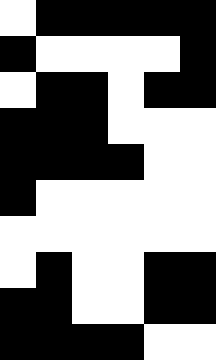[["white", "black", "black", "black", "black", "black"], ["black", "white", "white", "white", "white", "black"], ["white", "black", "black", "white", "black", "black"], ["black", "black", "black", "white", "white", "white"], ["black", "black", "black", "black", "white", "white"], ["black", "white", "white", "white", "white", "white"], ["white", "white", "white", "white", "white", "white"], ["white", "black", "white", "white", "black", "black"], ["black", "black", "white", "white", "black", "black"], ["black", "black", "black", "black", "white", "white"]]